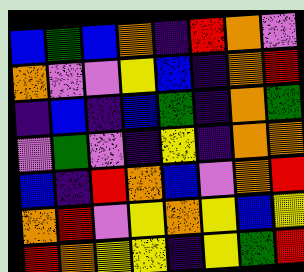[["blue", "green", "blue", "orange", "indigo", "red", "orange", "violet"], ["orange", "violet", "violet", "yellow", "blue", "indigo", "orange", "red"], ["indigo", "blue", "indigo", "blue", "green", "indigo", "orange", "green"], ["violet", "green", "violet", "indigo", "yellow", "indigo", "orange", "orange"], ["blue", "indigo", "red", "orange", "blue", "violet", "orange", "red"], ["orange", "red", "violet", "yellow", "orange", "yellow", "blue", "yellow"], ["red", "orange", "yellow", "yellow", "indigo", "yellow", "green", "red"]]